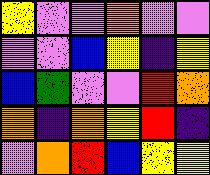[["yellow", "violet", "violet", "orange", "violet", "violet"], ["violet", "violet", "blue", "yellow", "indigo", "yellow"], ["blue", "green", "violet", "violet", "red", "orange"], ["orange", "indigo", "orange", "yellow", "red", "indigo"], ["violet", "orange", "red", "blue", "yellow", "yellow"]]